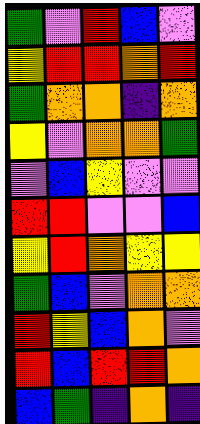[["green", "violet", "red", "blue", "violet"], ["yellow", "red", "red", "orange", "red"], ["green", "orange", "orange", "indigo", "orange"], ["yellow", "violet", "orange", "orange", "green"], ["violet", "blue", "yellow", "violet", "violet"], ["red", "red", "violet", "violet", "blue"], ["yellow", "red", "orange", "yellow", "yellow"], ["green", "blue", "violet", "orange", "orange"], ["red", "yellow", "blue", "orange", "violet"], ["red", "blue", "red", "red", "orange"], ["blue", "green", "indigo", "orange", "indigo"]]